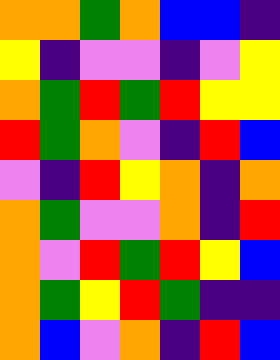[["orange", "orange", "green", "orange", "blue", "blue", "indigo"], ["yellow", "indigo", "violet", "violet", "indigo", "violet", "yellow"], ["orange", "green", "red", "green", "red", "yellow", "yellow"], ["red", "green", "orange", "violet", "indigo", "red", "blue"], ["violet", "indigo", "red", "yellow", "orange", "indigo", "orange"], ["orange", "green", "violet", "violet", "orange", "indigo", "red"], ["orange", "violet", "red", "green", "red", "yellow", "blue"], ["orange", "green", "yellow", "red", "green", "indigo", "indigo"], ["orange", "blue", "violet", "orange", "indigo", "red", "blue"]]